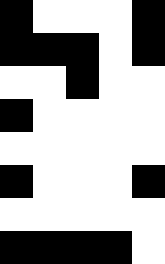[["black", "white", "white", "white", "black"], ["black", "black", "black", "white", "black"], ["white", "white", "black", "white", "white"], ["black", "white", "white", "white", "white"], ["white", "white", "white", "white", "white"], ["black", "white", "white", "white", "black"], ["white", "white", "white", "white", "white"], ["black", "black", "black", "black", "white"]]